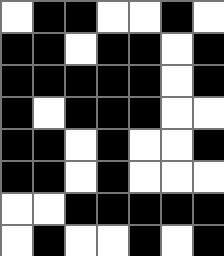[["white", "black", "black", "white", "white", "black", "white"], ["black", "black", "white", "black", "black", "white", "black"], ["black", "black", "black", "black", "black", "white", "black"], ["black", "white", "black", "black", "black", "white", "white"], ["black", "black", "white", "black", "white", "white", "black"], ["black", "black", "white", "black", "white", "white", "white"], ["white", "white", "black", "black", "black", "black", "black"], ["white", "black", "white", "white", "black", "white", "black"]]